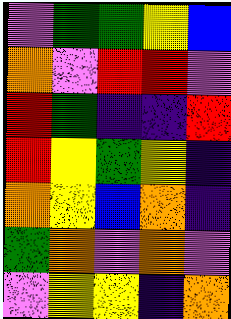[["violet", "green", "green", "yellow", "blue"], ["orange", "violet", "red", "red", "violet"], ["red", "green", "indigo", "indigo", "red"], ["red", "yellow", "green", "yellow", "indigo"], ["orange", "yellow", "blue", "orange", "indigo"], ["green", "orange", "violet", "orange", "violet"], ["violet", "yellow", "yellow", "indigo", "orange"]]